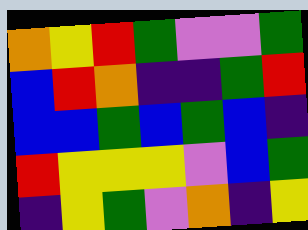[["orange", "yellow", "red", "green", "violet", "violet", "green"], ["blue", "red", "orange", "indigo", "indigo", "green", "red"], ["blue", "blue", "green", "blue", "green", "blue", "indigo"], ["red", "yellow", "yellow", "yellow", "violet", "blue", "green"], ["indigo", "yellow", "green", "violet", "orange", "indigo", "yellow"]]